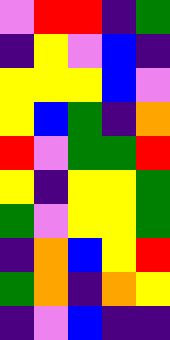[["violet", "red", "red", "indigo", "green"], ["indigo", "yellow", "violet", "blue", "indigo"], ["yellow", "yellow", "yellow", "blue", "violet"], ["yellow", "blue", "green", "indigo", "orange"], ["red", "violet", "green", "green", "red"], ["yellow", "indigo", "yellow", "yellow", "green"], ["green", "violet", "yellow", "yellow", "green"], ["indigo", "orange", "blue", "yellow", "red"], ["green", "orange", "indigo", "orange", "yellow"], ["indigo", "violet", "blue", "indigo", "indigo"]]